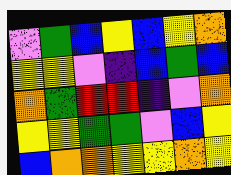[["violet", "green", "blue", "yellow", "blue", "yellow", "orange"], ["yellow", "yellow", "violet", "indigo", "blue", "green", "blue"], ["orange", "green", "red", "red", "indigo", "violet", "orange"], ["yellow", "yellow", "green", "green", "violet", "blue", "yellow"], ["blue", "orange", "orange", "yellow", "yellow", "orange", "yellow"]]